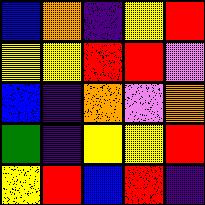[["blue", "orange", "indigo", "yellow", "red"], ["yellow", "yellow", "red", "red", "violet"], ["blue", "indigo", "orange", "violet", "orange"], ["green", "indigo", "yellow", "yellow", "red"], ["yellow", "red", "blue", "red", "indigo"]]